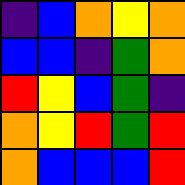[["indigo", "blue", "orange", "yellow", "orange"], ["blue", "blue", "indigo", "green", "orange"], ["red", "yellow", "blue", "green", "indigo"], ["orange", "yellow", "red", "green", "red"], ["orange", "blue", "blue", "blue", "red"]]